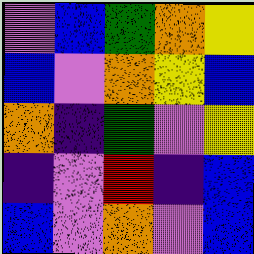[["violet", "blue", "green", "orange", "yellow"], ["blue", "violet", "orange", "yellow", "blue"], ["orange", "indigo", "green", "violet", "yellow"], ["indigo", "violet", "red", "indigo", "blue"], ["blue", "violet", "orange", "violet", "blue"]]